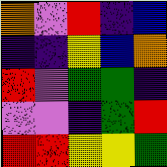[["orange", "violet", "red", "indigo", "blue"], ["indigo", "indigo", "yellow", "blue", "orange"], ["red", "violet", "green", "green", "indigo"], ["violet", "violet", "indigo", "green", "red"], ["red", "red", "yellow", "yellow", "green"]]